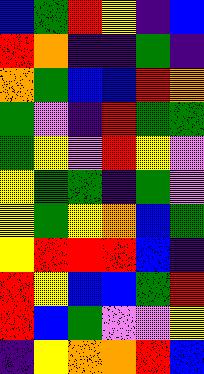[["blue", "green", "red", "yellow", "indigo", "blue"], ["red", "orange", "indigo", "indigo", "green", "indigo"], ["orange", "green", "blue", "blue", "red", "orange"], ["green", "violet", "indigo", "red", "green", "green"], ["green", "yellow", "violet", "red", "yellow", "violet"], ["yellow", "green", "green", "indigo", "green", "violet"], ["yellow", "green", "yellow", "orange", "blue", "green"], ["yellow", "red", "red", "red", "blue", "indigo"], ["red", "yellow", "blue", "blue", "green", "red"], ["red", "blue", "green", "violet", "violet", "yellow"], ["indigo", "yellow", "orange", "orange", "red", "blue"]]